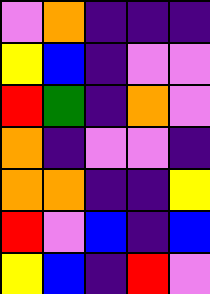[["violet", "orange", "indigo", "indigo", "indigo"], ["yellow", "blue", "indigo", "violet", "violet"], ["red", "green", "indigo", "orange", "violet"], ["orange", "indigo", "violet", "violet", "indigo"], ["orange", "orange", "indigo", "indigo", "yellow"], ["red", "violet", "blue", "indigo", "blue"], ["yellow", "blue", "indigo", "red", "violet"]]